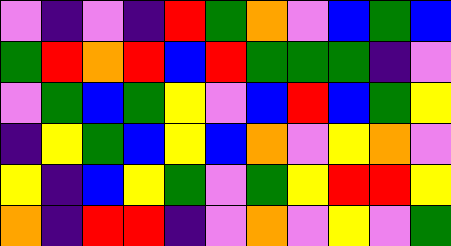[["violet", "indigo", "violet", "indigo", "red", "green", "orange", "violet", "blue", "green", "blue"], ["green", "red", "orange", "red", "blue", "red", "green", "green", "green", "indigo", "violet"], ["violet", "green", "blue", "green", "yellow", "violet", "blue", "red", "blue", "green", "yellow"], ["indigo", "yellow", "green", "blue", "yellow", "blue", "orange", "violet", "yellow", "orange", "violet"], ["yellow", "indigo", "blue", "yellow", "green", "violet", "green", "yellow", "red", "red", "yellow"], ["orange", "indigo", "red", "red", "indigo", "violet", "orange", "violet", "yellow", "violet", "green"]]